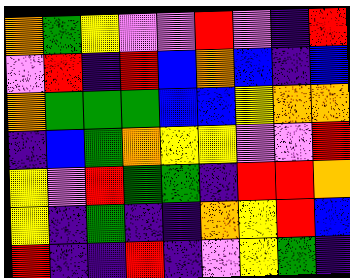[["orange", "green", "yellow", "violet", "violet", "red", "violet", "indigo", "red"], ["violet", "red", "indigo", "red", "blue", "orange", "blue", "indigo", "blue"], ["orange", "green", "green", "green", "blue", "blue", "yellow", "orange", "orange"], ["indigo", "blue", "green", "orange", "yellow", "yellow", "violet", "violet", "red"], ["yellow", "violet", "red", "green", "green", "indigo", "red", "red", "orange"], ["yellow", "indigo", "green", "indigo", "indigo", "orange", "yellow", "red", "blue"], ["red", "indigo", "indigo", "red", "indigo", "violet", "yellow", "green", "indigo"]]